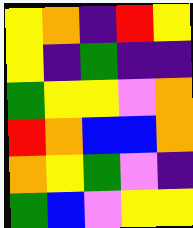[["yellow", "orange", "indigo", "red", "yellow"], ["yellow", "indigo", "green", "indigo", "indigo"], ["green", "yellow", "yellow", "violet", "orange"], ["red", "orange", "blue", "blue", "orange"], ["orange", "yellow", "green", "violet", "indigo"], ["green", "blue", "violet", "yellow", "yellow"]]